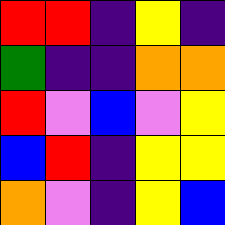[["red", "red", "indigo", "yellow", "indigo"], ["green", "indigo", "indigo", "orange", "orange"], ["red", "violet", "blue", "violet", "yellow"], ["blue", "red", "indigo", "yellow", "yellow"], ["orange", "violet", "indigo", "yellow", "blue"]]